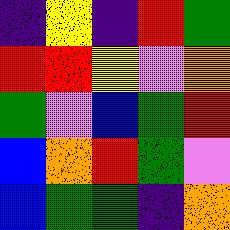[["indigo", "yellow", "indigo", "red", "green"], ["red", "red", "yellow", "violet", "orange"], ["green", "violet", "blue", "green", "red"], ["blue", "orange", "red", "green", "violet"], ["blue", "green", "green", "indigo", "orange"]]